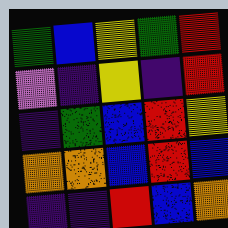[["green", "blue", "yellow", "green", "red"], ["violet", "indigo", "yellow", "indigo", "red"], ["indigo", "green", "blue", "red", "yellow"], ["orange", "orange", "blue", "red", "blue"], ["indigo", "indigo", "red", "blue", "orange"]]